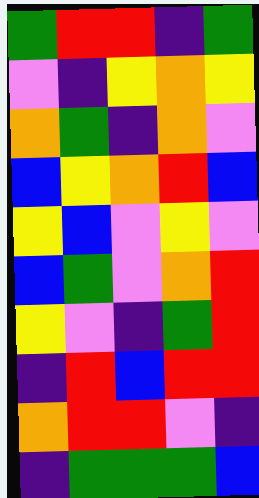[["green", "red", "red", "indigo", "green"], ["violet", "indigo", "yellow", "orange", "yellow"], ["orange", "green", "indigo", "orange", "violet"], ["blue", "yellow", "orange", "red", "blue"], ["yellow", "blue", "violet", "yellow", "violet"], ["blue", "green", "violet", "orange", "red"], ["yellow", "violet", "indigo", "green", "red"], ["indigo", "red", "blue", "red", "red"], ["orange", "red", "red", "violet", "indigo"], ["indigo", "green", "green", "green", "blue"]]